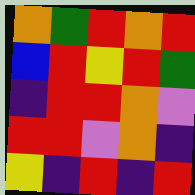[["orange", "green", "red", "orange", "red"], ["blue", "red", "yellow", "red", "green"], ["indigo", "red", "red", "orange", "violet"], ["red", "red", "violet", "orange", "indigo"], ["yellow", "indigo", "red", "indigo", "red"]]